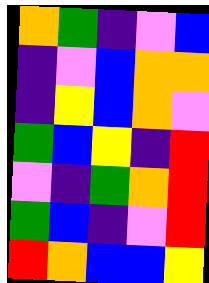[["orange", "green", "indigo", "violet", "blue"], ["indigo", "violet", "blue", "orange", "orange"], ["indigo", "yellow", "blue", "orange", "violet"], ["green", "blue", "yellow", "indigo", "red"], ["violet", "indigo", "green", "orange", "red"], ["green", "blue", "indigo", "violet", "red"], ["red", "orange", "blue", "blue", "yellow"]]